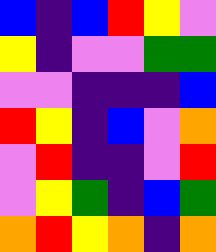[["blue", "indigo", "blue", "red", "yellow", "violet"], ["yellow", "indigo", "violet", "violet", "green", "green"], ["violet", "violet", "indigo", "indigo", "indigo", "blue"], ["red", "yellow", "indigo", "blue", "violet", "orange"], ["violet", "red", "indigo", "indigo", "violet", "red"], ["violet", "yellow", "green", "indigo", "blue", "green"], ["orange", "red", "yellow", "orange", "indigo", "orange"]]